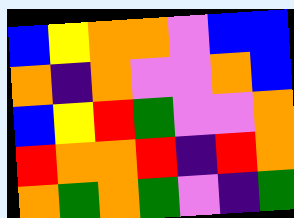[["blue", "yellow", "orange", "orange", "violet", "blue", "blue"], ["orange", "indigo", "orange", "violet", "violet", "orange", "blue"], ["blue", "yellow", "red", "green", "violet", "violet", "orange"], ["red", "orange", "orange", "red", "indigo", "red", "orange"], ["orange", "green", "orange", "green", "violet", "indigo", "green"]]